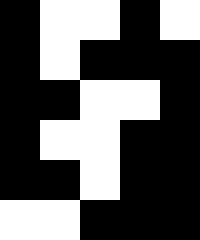[["black", "white", "white", "black", "white"], ["black", "white", "black", "black", "black"], ["black", "black", "white", "white", "black"], ["black", "white", "white", "black", "black"], ["black", "black", "white", "black", "black"], ["white", "white", "black", "black", "black"]]